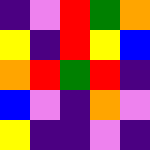[["indigo", "violet", "red", "green", "orange"], ["yellow", "indigo", "red", "yellow", "blue"], ["orange", "red", "green", "red", "indigo"], ["blue", "violet", "indigo", "orange", "violet"], ["yellow", "indigo", "indigo", "violet", "indigo"]]